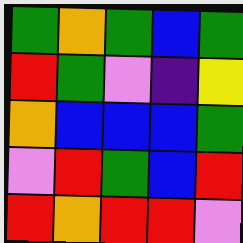[["green", "orange", "green", "blue", "green"], ["red", "green", "violet", "indigo", "yellow"], ["orange", "blue", "blue", "blue", "green"], ["violet", "red", "green", "blue", "red"], ["red", "orange", "red", "red", "violet"]]